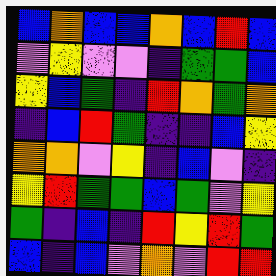[["blue", "orange", "blue", "blue", "orange", "blue", "red", "blue"], ["violet", "yellow", "violet", "violet", "indigo", "green", "green", "blue"], ["yellow", "blue", "green", "indigo", "red", "orange", "green", "orange"], ["indigo", "blue", "red", "green", "indigo", "indigo", "blue", "yellow"], ["orange", "orange", "violet", "yellow", "indigo", "blue", "violet", "indigo"], ["yellow", "red", "green", "green", "blue", "green", "violet", "yellow"], ["green", "indigo", "blue", "indigo", "red", "yellow", "red", "green"], ["blue", "indigo", "blue", "violet", "orange", "violet", "red", "red"]]